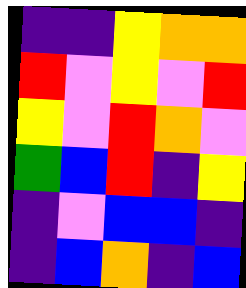[["indigo", "indigo", "yellow", "orange", "orange"], ["red", "violet", "yellow", "violet", "red"], ["yellow", "violet", "red", "orange", "violet"], ["green", "blue", "red", "indigo", "yellow"], ["indigo", "violet", "blue", "blue", "indigo"], ["indigo", "blue", "orange", "indigo", "blue"]]